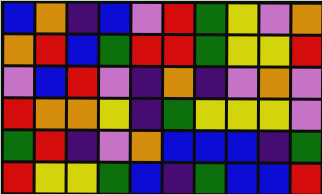[["blue", "orange", "indigo", "blue", "violet", "red", "green", "yellow", "violet", "orange"], ["orange", "red", "blue", "green", "red", "red", "green", "yellow", "yellow", "red"], ["violet", "blue", "red", "violet", "indigo", "orange", "indigo", "violet", "orange", "violet"], ["red", "orange", "orange", "yellow", "indigo", "green", "yellow", "yellow", "yellow", "violet"], ["green", "red", "indigo", "violet", "orange", "blue", "blue", "blue", "indigo", "green"], ["red", "yellow", "yellow", "green", "blue", "indigo", "green", "blue", "blue", "red"]]